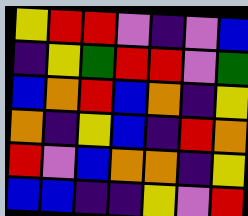[["yellow", "red", "red", "violet", "indigo", "violet", "blue"], ["indigo", "yellow", "green", "red", "red", "violet", "green"], ["blue", "orange", "red", "blue", "orange", "indigo", "yellow"], ["orange", "indigo", "yellow", "blue", "indigo", "red", "orange"], ["red", "violet", "blue", "orange", "orange", "indigo", "yellow"], ["blue", "blue", "indigo", "indigo", "yellow", "violet", "red"]]